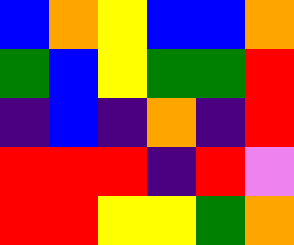[["blue", "orange", "yellow", "blue", "blue", "orange"], ["green", "blue", "yellow", "green", "green", "red"], ["indigo", "blue", "indigo", "orange", "indigo", "red"], ["red", "red", "red", "indigo", "red", "violet"], ["red", "red", "yellow", "yellow", "green", "orange"]]